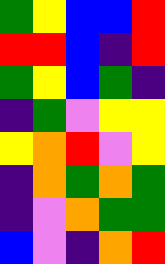[["green", "yellow", "blue", "blue", "red"], ["red", "red", "blue", "indigo", "red"], ["green", "yellow", "blue", "green", "indigo"], ["indigo", "green", "violet", "yellow", "yellow"], ["yellow", "orange", "red", "violet", "yellow"], ["indigo", "orange", "green", "orange", "green"], ["indigo", "violet", "orange", "green", "green"], ["blue", "violet", "indigo", "orange", "red"]]